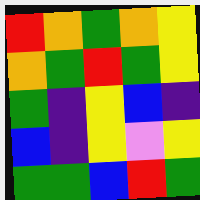[["red", "orange", "green", "orange", "yellow"], ["orange", "green", "red", "green", "yellow"], ["green", "indigo", "yellow", "blue", "indigo"], ["blue", "indigo", "yellow", "violet", "yellow"], ["green", "green", "blue", "red", "green"]]